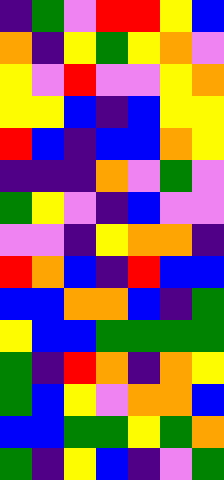[["indigo", "green", "violet", "red", "red", "yellow", "blue"], ["orange", "indigo", "yellow", "green", "yellow", "orange", "violet"], ["yellow", "violet", "red", "violet", "violet", "yellow", "orange"], ["yellow", "yellow", "blue", "indigo", "blue", "yellow", "yellow"], ["red", "blue", "indigo", "blue", "blue", "orange", "yellow"], ["indigo", "indigo", "indigo", "orange", "violet", "green", "violet"], ["green", "yellow", "violet", "indigo", "blue", "violet", "violet"], ["violet", "violet", "indigo", "yellow", "orange", "orange", "indigo"], ["red", "orange", "blue", "indigo", "red", "blue", "blue"], ["blue", "blue", "orange", "orange", "blue", "indigo", "green"], ["yellow", "blue", "blue", "green", "green", "green", "green"], ["green", "indigo", "red", "orange", "indigo", "orange", "yellow"], ["green", "blue", "yellow", "violet", "orange", "orange", "blue"], ["blue", "blue", "green", "green", "yellow", "green", "orange"], ["green", "indigo", "yellow", "blue", "indigo", "violet", "green"]]